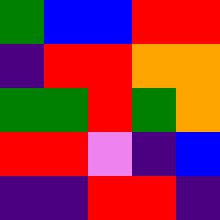[["green", "blue", "blue", "red", "red"], ["indigo", "red", "red", "orange", "orange"], ["green", "green", "red", "green", "orange"], ["red", "red", "violet", "indigo", "blue"], ["indigo", "indigo", "red", "red", "indigo"]]